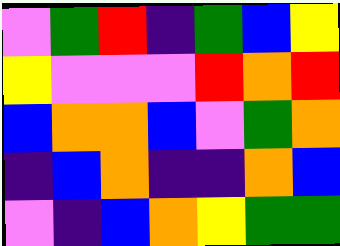[["violet", "green", "red", "indigo", "green", "blue", "yellow"], ["yellow", "violet", "violet", "violet", "red", "orange", "red"], ["blue", "orange", "orange", "blue", "violet", "green", "orange"], ["indigo", "blue", "orange", "indigo", "indigo", "orange", "blue"], ["violet", "indigo", "blue", "orange", "yellow", "green", "green"]]